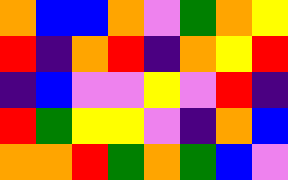[["orange", "blue", "blue", "orange", "violet", "green", "orange", "yellow"], ["red", "indigo", "orange", "red", "indigo", "orange", "yellow", "red"], ["indigo", "blue", "violet", "violet", "yellow", "violet", "red", "indigo"], ["red", "green", "yellow", "yellow", "violet", "indigo", "orange", "blue"], ["orange", "orange", "red", "green", "orange", "green", "blue", "violet"]]